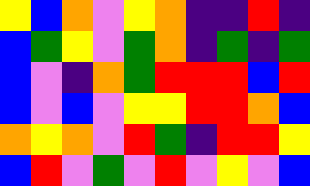[["yellow", "blue", "orange", "violet", "yellow", "orange", "indigo", "indigo", "red", "indigo"], ["blue", "green", "yellow", "violet", "green", "orange", "indigo", "green", "indigo", "green"], ["blue", "violet", "indigo", "orange", "green", "red", "red", "red", "blue", "red"], ["blue", "violet", "blue", "violet", "yellow", "yellow", "red", "red", "orange", "blue"], ["orange", "yellow", "orange", "violet", "red", "green", "indigo", "red", "red", "yellow"], ["blue", "red", "violet", "green", "violet", "red", "violet", "yellow", "violet", "blue"]]